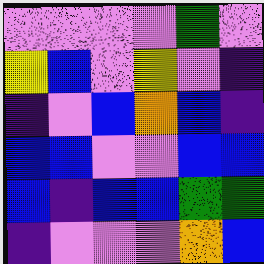[["violet", "violet", "violet", "violet", "green", "violet"], ["yellow", "blue", "violet", "yellow", "violet", "indigo"], ["indigo", "violet", "blue", "orange", "blue", "indigo"], ["blue", "blue", "violet", "violet", "blue", "blue"], ["blue", "indigo", "blue", "blue", "green", "green"], ["indigo", "violet", "violet", "violet", "orange", "blue"]]